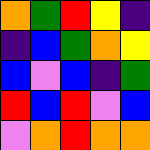[["orange", "green", "red", "yellow", "indigo"], ["indigo", "blue", "green", "orange", "yellow"], ["blue", "violet", "blue", "indigo", "green"], ["red", "blue", "red", "violet", "blue"], ["violet", "orange", "red", "orange", "orange"]]